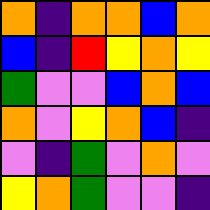[["orange", "indigo", "orange", "orange", "blue", "orange"], ["blue", "indigo", "red", "yellow", "orange", "yellow"], ["green", "violet", "violet", "blue", "orange", "blue"], ["orange", "violet", "yellow", "orange", "blue", "indigo"], ["violet", "indigo", "green", "violet", "orange", "violet"], ["yellow", "orange", "green", "violet", "violet", "indigo"]]